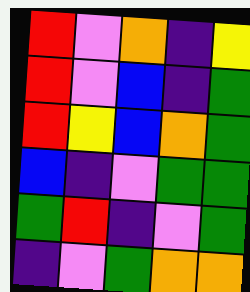[["red", "violet", "orange", "indigo", "yellow"], ["red", "violet", "blue", "indigo", "green"], ["red", "yellow", "blue", "orange", "green"], ["blue", "indigo", "violet", "green", "green"], ["green", "red", "indigo", "violet", "green"], ["indigo", "violet", "green", "orange", "orange"]]